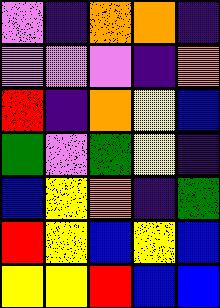[["violet", "indigo", "orange", "orange", "indigo"], ["violet", "violet", "violet", "indigo", "orange"], ["red", "indigo", "orange", "yellow", "blue"], ["green", "violet", "green", "yellow", "indigo"], ["blue", "yellow", "orange", "indigo", "green"], ["red", "yellow", "blue", "yellow", "blue"], ["yellow", "yellow", "red", "blue", "blue"]]